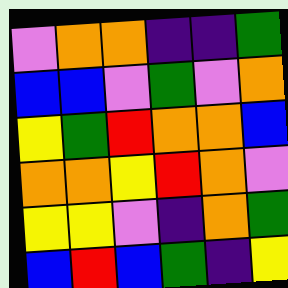[["violet", "orange", "orange", "indigo", "indigo", "green"], ["blue", "blue", "violet", "green", "violet", "orange"], ["yellow", "green", "red", "orange", "orange", "blue"], ["orange", "orange", "yellow", "red", "orange", "violet"], ["yellow", "yellow", "violet", "indigo", "orange", "green"], ["blue", "red", "blue", "green", "indigo", "yellow"]]